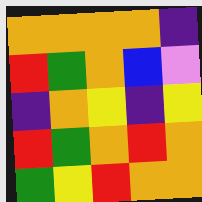[["orange", "orange", "orange", "orange", "indigo"], ["red", "green", "orange", "blue", "violet"], ["indigo", "orange", "yellow", "indigo", "yellow"], ["red", "green", "orange", "red", "orange"], ["green", "yellow", "red", "orange", "orange"]]